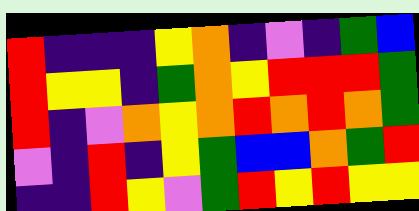[["red", "indigo", "indigo", "indigo", "yellow", "orange", "indigo", "violet", "indigo", "green", "blue"], ["red", "yellow", "yellow", "indigo", "green", "orange", "yellow", "red", "red", "red", "green"], ["red", "indigo", "violet", "orange", "yellow", "orange", "red", "orange", "red", "orange", "green"], ["violet", "indigo", "red", "indigo", "yellow", "green", "blue", "blue", "orange", "green", "red"], ["indigo", "indigo", "red", "yellow", "violet", "green", "red", "yellow", "red", "yellow", "yellow"]]